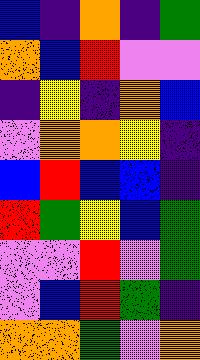[["blue", "indigo", "orange", "indigo", "green"], ["orange", "blue", "red", "violet", "violet"], ["indigo", "yellow", "indigo", "orange", "blue"], ["violet", "orange", "orange", "yellow", "indigo"], ["blue", "red", "blue", "blue", "indigo"], ["red", "green", "yellow", "blue", "green"], ["violet", "violet", "red", "violet", "green"], ["violet", "blue", "red", "green", "indigo"], ["orange", "orange", "green", "violet", "orange"]]